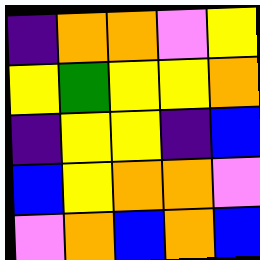[["indigo", "orange", "orange", "violet", "yellow"], ["yellow", "green", "yellow", "yellow", "orange"], ["indigo", "yellow", "yellow", "indigo", "blue"], ["blue", "yellow", "orange", "orange", "violet"], ["violet", "orange", "blue", "orange", "blue"]]